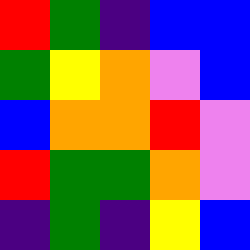[["red", "green", "indigo", "blue", "blue"], ["green", "yellow", "orange", "violet", "blue"], ["blue", "orange", "orange", "red", "violet"], ["red", "green", "green", "orange", "violet"], ["indigo", "green", "indigo", "yellow", "blue"]]